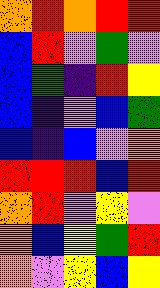[["orange", "red", "orange", "red", "red"], ["blue", "red", "violet", "green", "violet"], ["blue", "green", "indigo", "red", "yellow"], ["blue", "indigo", "violet", "blue", "green"], ["blue", "indigo", "blue", "violet", "orange"], ["red", "red", "red", "blue", "red"], ["orange", "red", "violet", "yellow", "violet"], ["orange", "blue", "yellow", "green", "red"], ["orange", "violet", "yellow", "blue", "yellow"]]